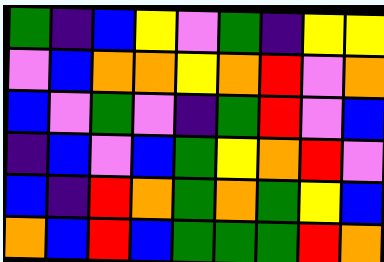[["green", "indigo", "blue", "yellow", "violet", "green", "indigo", "yellow", "yellow"], ["violet", "blue", "orange", "orange", "yellow", "orange", "red", "violet", "orange"], ["blue", "violet", "green", "violet", "indigo", "green", "red", "violet", "blue"], ["indigo", "blue", "violet", "blue", "green", "yellow", "orange", "red", "violet"], ["blue", "indigo", "red", "orange", "green", "orange", "green", "yellow", "blue"], ["orange", "blue", "red", "blue", "green", "green", "green", "red", "orange"]]